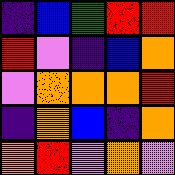[["indigo", "blue", "green", "red", "red"], ["red", "violet", "indigo", "blue", "orange"], ["violet", "orange", "orange", "orange", "red"], ["indigo", "orange", "blue", "indigo", "orange"], ["orange", "red", "violet", "orange", "violet"]]